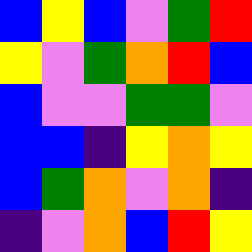[["blue", "yellow", "blue", "violet", "green", "red"], ["yellow", "violet", "green", "orange", "red", "blue"], ["blue", "violet", "violet", "green", "green", "violet"], ["blue", "blue", "indigo", "yellow", "orange", "yellow"], ["blue", "green", "orange", "violet", "orange", "indigo"], ["indigo", "violet", "orange", "blue", "red", "yellow"]]